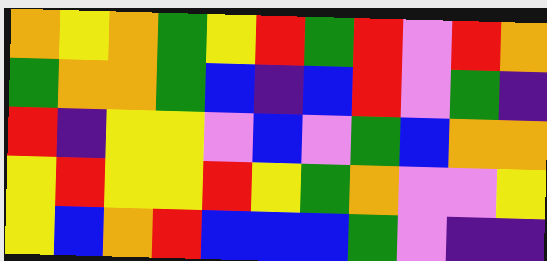[["orange", "yellow", "orange", "green", "yellow", "red", "green", "red", "violet", "red", "orange"], ["green", "orange", "orange", "green", "blue", "indigo", "blue", "red", "violet", "green", "indigo"], ["red", "indigo", "yellow", "yellow", "violet", "blue", "violet", "green", "blue", "orange", "orange"], ["yellow", "red", "yellow", "yellow", "red", "yellow", "green", "orange", "violet", "violet", "yellow"], ["yellow", "blue", "orange", "red", "blue", "blue", "blue", "green", "violet", "indigo", "indigo"]]